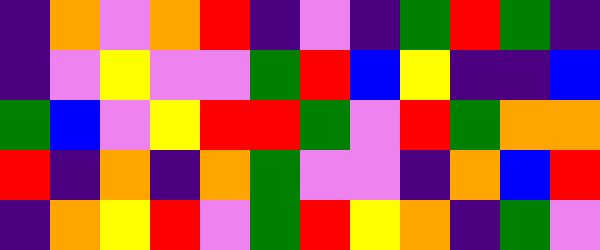[["indigo", "orange", "violet", "orange", "red", "indigo", "violet", "indigo", "green", "red", "green", "indigo"], ["indigo", "violet", "yellow", "violet", "violet", "green", "red", "blue", "yellow", "indigo", "indigo", "blue"], ["green", "blue", "violet", "yellow", "red", "red", "green", "violet", "red", "green", "orange", "orange"], ["red", "indigo", "orange", "indigo", "orange", "green", "violet", "violet", "indigo", "orange", "blue", "red"], ["indigo", "orange", "yellow", "red", "violet", "green", "red", "yellow", "orange", "indigo", "green", "violet"]]